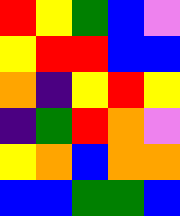[["red", "yellow", "green", "blue", "violet"], ["yellow", "red", "red", "blue", "blue"], ["orange", "indigo", "yellow", "red", "yellow"], ["indigo", "green", "red", "orange", "violet"], ["yellow", "orange", "blue", "orange", "orange"], ["blue", "blue", "green", "green", "blue"]]